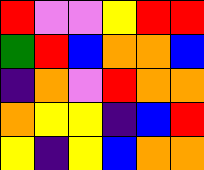[["red", "violet", "violet", "yellow", "red", "red"], ["green", "red", "blue", "orange", "orange", "blue"], ["indigo", "orange", "violet", "red", "orange", "orange"], ["orange", "yellow", "yellow", "indigo", "blue", "red"], ["yellow", "indigo", "yellow", "blue", "orange", "orange"]]